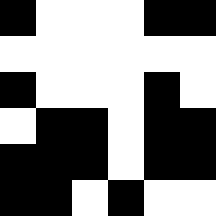[["black", "white", "white", "white", "black", "black"], ["white", "white", "white", "white", "white", "white"], ["black", "white", "white", "white", "black", "white"], ["white", "black", "black", "white", "black", "black"], ["black", "black", "black", "white", "black", "black"], ["black", "black", "white", "black", "white", "white"]]